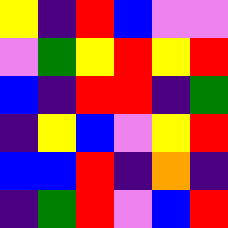[["yellow", "indigo", "red", "blue", "violet", "violet"], ["violet", "green", "yellow", "red", "yellow", "red"], ["blue", "indigo", "red", "red", "indigo", "green"], ["indigo", "yellow", "blue", "violet", "yellow", "red"], ["blue", "blue", "red", "indigo", "orange", "indigo"], ["indigo", "green", "red", "violet", "blue", "red"]]